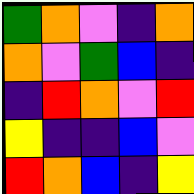[["green", "orange", "violet", "indigo", "orange"], ["orange", "violet", "green", "blue", "indigo"], ["indigo", "red", "orange", "violet", "red"], ["yellow", "indigo", "indigo", "blue", "violet"], ["red", "orange", "blue", "indigo", "yellow"]]